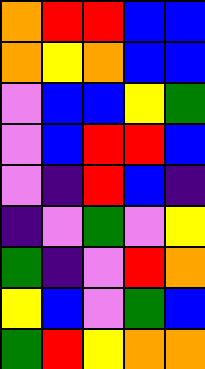[["orange", "red", "red", "blue", "blue"], ["orange", "yellow", "orange", "blue", "blue"], ["violet", "blue", "blue", "yellow", "green"], ["violet", "blue", "red", "red", "blue"], ["violet", "indigo", "red", "blue", "indigo"], ["indigo", "violet", "green", "violet", "yellow"], ["green", "indigo", "violet", "red", "orange"], ["yellow", "blue", "violet", "green", "blue"], ["green", "red", "yellow", "orange", "orange"]]